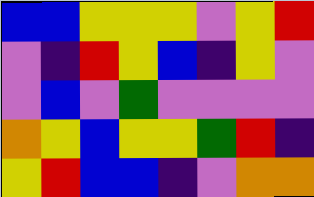[["blue", "blue", "yellow", "yellow", "yellow", "violet", "yellow", "red"], ["violet", "indigo", "red", "yellow", "blue", "indigo", "yellow", "violet"], ["violet", "blue", "violet", "green", "violet", "violet", "violet", "violet"], ["orange", "yellow", "blue", "yellow", "yellow", "green", "red", "indigo"], ["yellow", "red", "blue", "blue", "indigo", "violet", "orange", "orange"]]